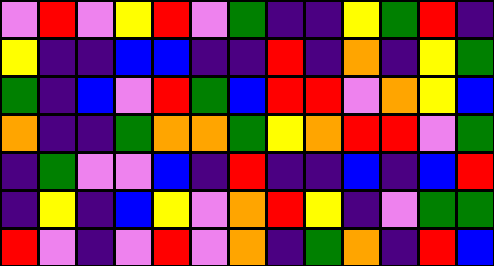[["violet", "red", "violet", "yellow", "red", "violet", "green", "indigo", "indigo", "yellow", "green", "red", "indigo"], ["yellow", "indigo", "indigo", "blue", "blue", "indigo", "indigo", "red", "indigo", "orange", "indigo", "yellow", "green"], ["green", "indigo", "blue", "violet", "red", "green", "blue", "red", "red", "violet", "orange", "yellow", "blue"], ["orange", "indigo", "indigo", "green", "orange", "orange", "green", "yellow", "orange", "red", "red", "violet", "green"], ["indigo", "green", "violet", "violet", "blue", "indigo", "red", "indigo", "indigo", "blue", "indigo", "blue", "red"], ["indigo", "yellow", "indigo", "blue", "yellow", "violet", "orange", "red", "yellow", "indigo", "violet", "green", "green"], ["red", "violet", "indigo", "violet", "red", "violet", "orange", "indigo", "green", "orange", "indigo", "red", "blue"]]